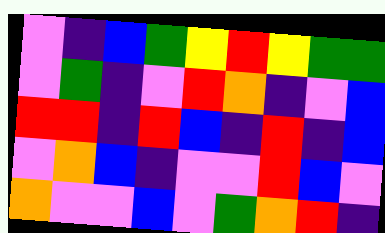[["violet", "indigo", "blue", "green", "yellow", "red", "yellow", "green", "green"], ["violet", "green", "indigo", "violet", "red", "orange", "indigo", "violet", "blue"], ["red", "red", "indigo", "red", "blue", "indigo", "red", "indigo", "blue"], ["violet", "orange", "blue", "indigo", "violet", "violet", "red", "blue", "violet"], ["orange", "violet", "violet", "blue", "violet", "green", "orange", "red", "indigo"]]